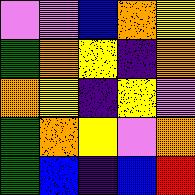[["violet", "violet", "blue", "orange", "yellow"], ["green", "orange", "yellow", "indigo", "orange"], ["orange", "yellow", "indigo", "yellow", "violet"], ["green", "orange", "yellow", "violet", "orange"], ["green", "blue", "indigo", "blue", "red"]]